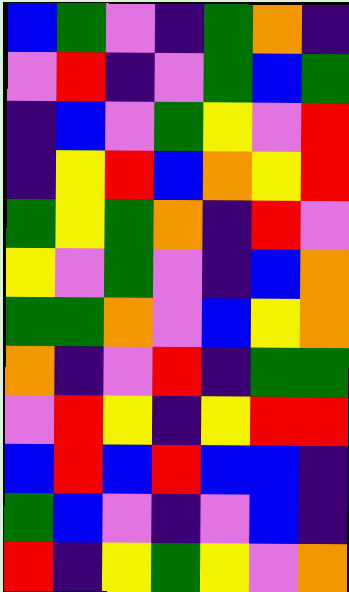[["blue", "green", "violet", "indigo", "green", "orange", "indigo"], ["violet", "red", "indigo", "violet", "green", "blue", "green"], ["indigo", "blue", "violet", "green", "yellow", "violet", "red"], ["indigo", "yellow", "red", "blue", "orange", "yellow", "red"], ["green", "yellow", "green", "orange", "indigo", "red", "violet"], ["yellow", "violet", "green", "violet", "indigo", "blue", "orange"], ["green", "green", "orange", "violet", "blue", "yellow", "orange"], ["orange", "indigo", "violet", "red", "indigo", "green", "green"], ["violet", "red", "yellow", "indigo", "yellow", "red", "red"], ["blue", "red", "blue", "red", "blue", "blue", "indigo"], ["green", "blue", "violet", "indigo", "violet", "blue", "indigo"], ["red", "indigo", "yellow", "green", "yellow", "violet", "orange"]]